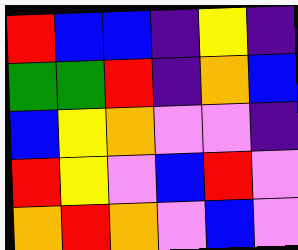[["red", "blue", "blue", "indigo", "yellow", "indigo"], ["green", "green", "red", "indigo", "orange", "blue"], ["blue", "yellow", "orange", "violet", "violet", "indigo"], ["red", "yellow", "violet", "blue", "red", "violet"], ["orange", "red", "orange", "violet", "blue", "violet"]]